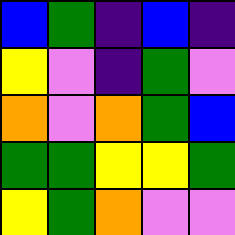[["blue", "green", "indigo", "blue", "indigo"], ["yellow", "violet", "indigo", "green", "violet"], ["orange", "violet", "orange", "green", "blue"], ["green", "green", "yellow", "yellow", "green"], ["yellow", "green", "orange", "violet", "violet"]]